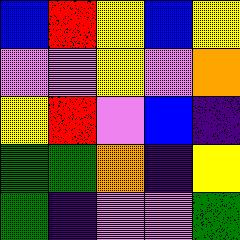[["blue", "red", "yellow", "blue", "yellow"], ["violet", "violet", "yellow", "violet", "orange"], ["yellow", "red", "violet", "blue", "indigo"], ["green", "green", "orange", "indigo", "yellow"], ["green", "indigo", "violet", "violet", "green"]]